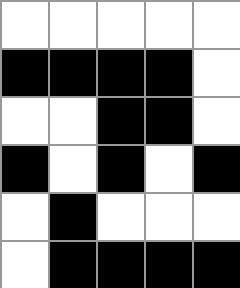[["white", "white", "white", "white", "white"], ["black", "black", "black", "black", "white"], ["white", "white", "black", "black", "white"], ["black", "white", "black", "white", "black"], ["white", "black", "white", "white", "white"], ["white", "black", "black", "black", "black"]]